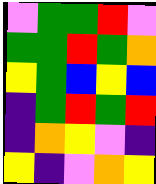[["violet", "green", "green", "red", "violet"], ["green", "green", "red", "green", "orange"], ["yellow", "green", "blue", "yellow", "blue"], ["indigo", "green", "red", "green", "red"], ["indigo", "orange", "yellow", "violet", "indigo"], ["yellow", "indigo", "violet", "orange", "yellow"]]